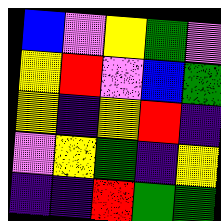[["blue", "violet", "yellow", "green", "violet"], ["yellow", "red", "violet", "blue", "green"], ["yellow", "indigo", "yellow", "red", "indigo"], ["violet", "yellow", "green", "indigo", "yellow"], ["indigo", "indigo", "red", "green", "green"]]